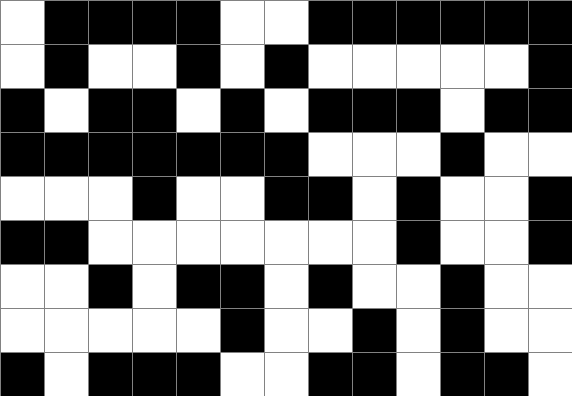[["white", "black", "black", "black", "black", "white", "white", "black", "black", "black", "black", "black", "black"], ["white", "black", "white", "white", "black", "white", "black", "white", "white", "white", "white", "white", "black"], ["black", "white", "black", "black", "white", "black", "white", "black", "black", "black", "white", "black", "black"], ["black", "black", "black", "black", "black", "black", "black", "white", "white", "white", "black", "white", "white"], ["white", "white", "white", "black", "white", "white", "black", "black", "white", "black", "white", "white", "black"], ["black", "black", "white", "white", "white", "white", "white", "white", "white", "black", "white", "white", "black"], ["white", "white", "black", "white", "black", "black", "white", "black", "white", "white", "black", "white", "white"], ["white", "white", "white", "white", "white", "black", "white", "white", "black", "white", "black", "white", "white"], ["black", "white", "black", "black", "black", "white", "white", "black", "black", "white", "black", "black", "white"]]